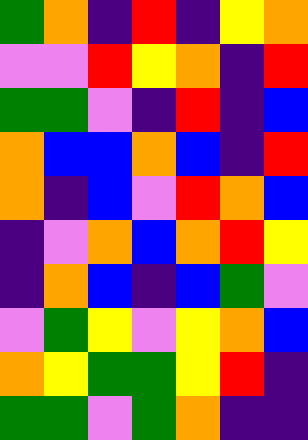[["green", "orange", "indigo", "red", "indigo", "yellow", "orange"], ["violet", "violet", "red", "yellow", "orange", "indigo", "red"], ["green", "green", "violet", "indigo", "red", "indigo", "blue"], ["orange", "blue", "blue", "orange", "blue", "indigo", "red"], ["orange", "indigo", "blue", "violet", "red", "orange", "blue"], ["indigo", "violet", "orange", "blue", "orange", "red", "yellow"], ["indigo", "orange", "blue", "indigo", "blue", "green", "violet"], ["violet", "green", "yellow", "violet", "yellow", "orange", "blue"], ["orange", "yellow", "green", "green", "yellow", "red", "indigo"], ["green", "green", "violet", "green", "orange", "indigo", "indigo"]]